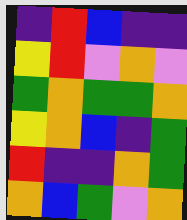[["indigo", "red", "blue", "indigo", "indigo"], ["yellow", "red", "violet", "orange", "violet"], ["green", "orange", "green", "green", "orange"], ["yellow", "orange", "blue", "indigo", "green"], ["red", "indigo", "indigo", "orange", "green"], ["orange", "blue", "green", "violet", "orange"]]